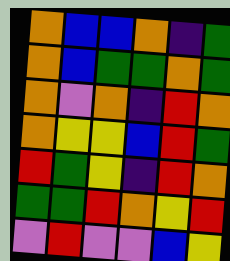[["orange", "blue", "blue", "orange", "indigo", "green"], ["orange", "blue", "green", "green", "orange", "green"], ["orange", "violet", "orange", "indigo", "red", "orange"], ["orange", "yellow", "yellow", "blue", "red", "green"], ["red", "green", "yellow", "indigo", "red", "orange"], ["green", "green", "red", "orange", "yellow", "red"], ["violet", "red", "violet", "violet", "blue", "yellow"]]